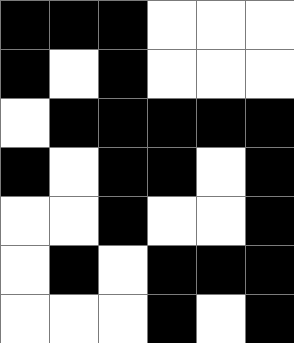[["black", "black", "black", "white", "white", "white"], ["black", "white", "black", "white", "white", "white"], ["white", "black", "black", "black", "black", "black"], ["black", "white", "black", "black", "white", "black"], ["white", "white", "black", "white", "white", "black"], ["white", "black", "white", "black", "black", "black"], ["white", "white", "white", "black", "white", "black"]]